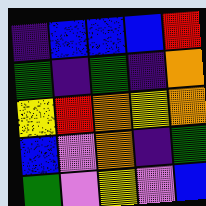[["indigo", "blue", "blue", "blue", "red"], ["green", "indigo", "green", "indigo", "orange"], ["yellow", "red", "orange", "yellow", "orange"], ["blue", "violet", "orange", "indigo", "green"], ["green", "violet", "yellow", "violet", "blue"]]